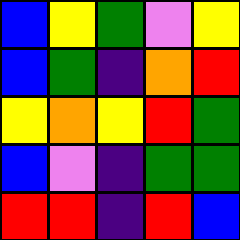[["blue", "yellow", "green", "violet", "yellow"], ["blue", "green", "indigo", "orange", "red"], ["yellow", "orange", "yellow", "red", "green"], ["blue", "violet", "indigo", "green", "green"], ["red", "red", "indigo", "red", "blue"]]